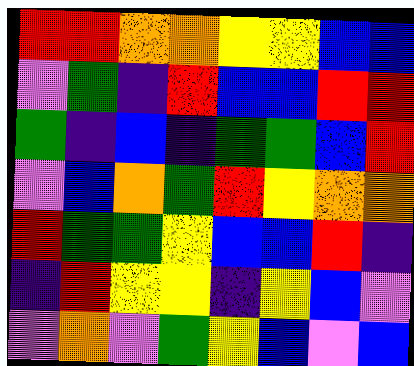[["red", "red", "orange", "orange", "yellow", "yellow", "blue", "blue"], ["violet", "green", "indigo", "red", "blue", "blue", "red", "red"], ["green", "indigo", "blue", "indigo", "green", "green", "blue", "red"], ["violet", "blue", "orange", "green", "red", "yellow", "orange", "orange"], ["red", "green", "green", "yellow", "blue", "blue", "red", "indigo"], ["indigo", "red", "yellow", "yellow", "indigo", "yellow", "blue", "violet"], ["violet", "orange", "violet", "green", "yellow", "blue", "violet", "blue"]]